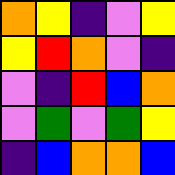[["orange", "yellow", "indigo", "violet", "yellow"], ["yellow", "red", "orange", "violet", "indigo"], ["violet", "indigo", "red", "blue", "orange"], ["violet", "green", "violet", "green", "yellow"], ["indigo", "blue", "orange", "orange", "blue"]]